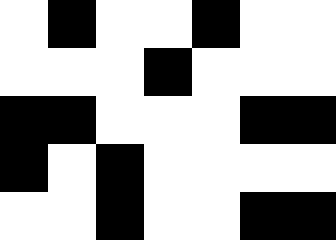[["white", "black", "white", "white", "black", "white", "white"], ["white", "white", "white", "black", "white", "white", "white"], ["black", "black", "white", "white", "white", "black", "black"], ["black", "white", "black", "white", "white", "white", "white"], ["white", "white", "black", "white", "white", "black", "black"]]